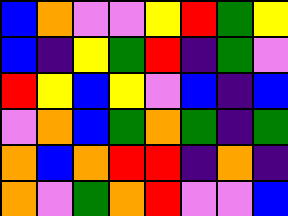[["blue", "orange", "violet", "violet", "yellow", "red", "green", "yellow"], ["blue", "indigo", "yellow", "green", "red", "indigo", "green", "violet"], ["red", "yellow", "blue", "yellow", "violet", "blue", "indigo", "blue"], ["violet", "orange", "blue", "green", "orange", "green", "indigo", "green"], ["orange", "blue", "orange", "red", "red", "indigo", "orange", "indigo"], ["orange", "violet", "green", "orange", "red", "violet", "violet", "blue"]]